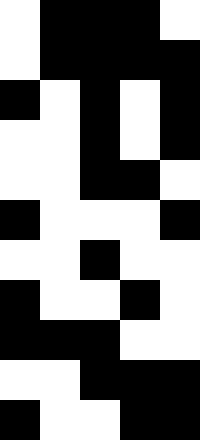[["white", "black", "black", "black", "white"], ["white", "black", "black", "black", "black"], ["black", "white", "black", "white", "black"], ["white", "white", "black", "white", "black"], ["white", "white", "black", "black", "white"], ["black", "white", "white", "white", "black"], ["white", "white", "black", "white", "white"], ["black", "white", "white", "black", "white"], ["black", "black", "black", "white", "white"], ["white", "white", "black", "black", "black"], ["black", "white", "white", "black", "black"]]